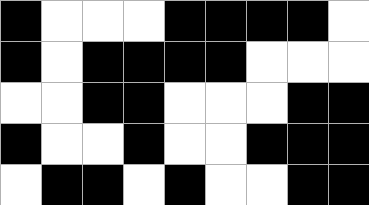[["black", "white", "white", "white", "black", "black", "black", "black", "white"], ["black", "white", "black", "black", "black", "black", "white", "white", "white"], ["white", "white", "black", "black", "white", "white", "white", "black", "black"], ["black", "white", "white", "black", "white", "white", "black", "black", "black"], ["white", "black", "black", "white", "black", "white", "white", "black", "black"]]